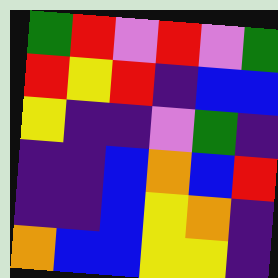[["green", "red", "violet", "red", "violet", "green"], ["red", "yellow", "red", "indigo", "blue", "blue"], ["yellow", "indigo", "indigo", "violet", "green", "indigo"], ["indigo", "indigo", "blue", "orange", "blue", "red"], ["indigo", "indigo", "blue", "yellow", "orange", "indigo"], ["orange", "blue", "blue", "yellow", "yellow", "indigo"]]